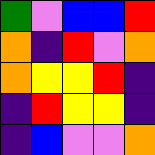[["green", "violet", "blue", "blue", "red"], ["orange", "indigo", "red", "violet", "orange"], ["orange", "yellow", "yellow", "red", "indigo"], ["indigo", "red", "yellow", "yellow", "indigo"], ["indigo", "blue", "violet", "violet", "orange"]]